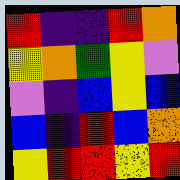[["red", "indigo", "indigo", "red", "orange"], ["yellow", "orange", "green", "yellow", "violet"], ["violet", "indigo", "blue", "yellow", "blue"], ["blue", "indigo", "red", "blue", "orange"], ["yellow", "red", "red", "yellow", "red"]]